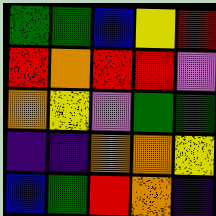[["green", "green", "blue", "yellow", "red"], ["red", "orange", "red", "red", "violet"], ["orange", "yellow", "violet", "green", "green"], ["indigo", "indigo", "orange", "orange", "yellow"], ["blue", "green", "red", "orange", "indigo"]]